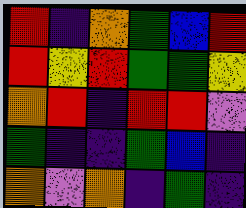[["red", "indigo", "orange", "green", "blue", "red"], ["red", "yellow", "red", "green", "green", "yellow"], ["orange", "red", "indigo", "red", "red", "violet"], ["green", "indigo", "indigo", "green", "blue", "indigo"], ["orange", "violet", "orange", "indigo", "green", "indigo"]]